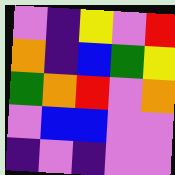[["violet", "indigo", "yellow", "violet", "red"], ["orange", "indigo", "blue", "green", "yellow"], ["green", "orange", "red", "violet", "orange"], ["violet", "blue", "blue", "violet", "violet"], ["indigo", "violet", "indigo", "violet", "violet"]]